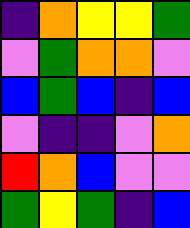[["indigo", "orange", "yellow", "yellow", "green"], ["violet", "green", "orange", "orange", "violet"], ["blue", "green", "blue", "indigo", "blue"], ["violet", "indigo", "indigo", "violet", "orange"], ["red", "orange", "blue", "violet", "violet"], ["green", "yellow", "green", "indigo", "blue"]]